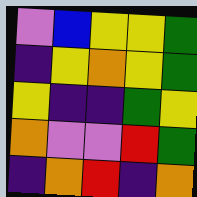[["violet", "blue", "yellow", "yellow", "green"], ["indigo", "yellow", "orange", "yellow", "green"], ["yellow", "indigo", "indigo", "green", "yellow"], ["orange", "violet", "violet", "red", "green"], ["indigo", "orange", "red", "indigo", "orange"]]